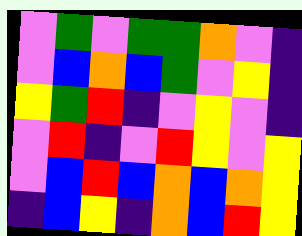[["violet", "green", "violet", "green", "green", "orange", "violet", "indigo"], ["violet", "blue", "orange", "blue", "green", "violet", "yellow", "indigo"], ["yellow", "green", "red", "indigo", "violet", "yellow", "violet", "indigo"], ["violet", "red", "indigo", "violet", "red", "yellow", "violet", "yellow"], ["violet", "blue", "red", "blue", "orange", "blue", "orange", "yellow"], ["indigo", "blue", "yellow", "indigo", "orange", "blue", "red", "yellow"]]